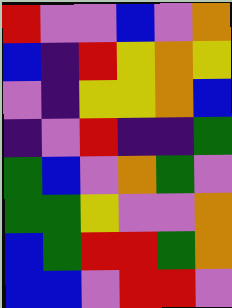[["red", "violet", "violet", "blue", "violet", "orange"], ["blue", "indigo", "red", "yellow", "orange", "yellow"], ["violet", "indigo", "yellow", "yellow", "orange", "blue"], ["indigo", "violet", "red", "indigo", "indigo", "green"], ["green", "blue", "violet", "orange", "green", "violet"], ["green", "green", "yellow", "violet", "violet", "orange"], ["blue", "green", "red", "red", "green", "orange"], ["blue", "blue", "violet", "red", "red", "violet"]]